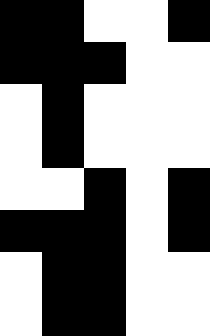[["black", "black", "white", "white", "black"], ["black", "black", "black", "white", "white"], ["white", "black", "white", "white", "white"], ["white", "black", "white", "white", "white"], ["white", "white", "black", "white", "black"], ["black", "black", "black", "white", "black"], ["white", "black", "black", "white", "white"], ["white", "black", "black", "white", "white"]]